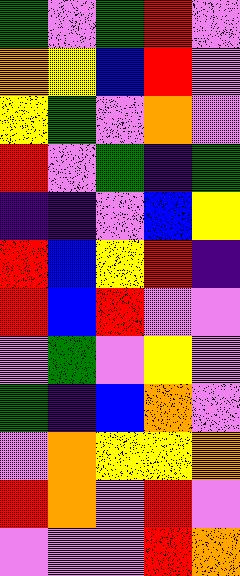[["green", "violet", "green", "red", "violet"], ["orange", "yellow", "blue", "red", "violet"], ["yellow", "green", "violet", "orange", "violet"], ["red", "violet", "green", "indigo", "green"], ["indigo", "indigo", "violet", "blue", "yellow"], ["red", "blue", "yellow", "red", "indigo"], ["red", "blue", "red", "violet", "violet"], ["violet", "green", "violet", "yellow", "violet"], ["green", "indigo", "blue", "orange", "violet"], ["violet", "orange", "yellow", "yellow", "orange"], ["red", "orange", "violet", "red", "violet"], ["violet", "violet", "violet", "red", "orange"]]